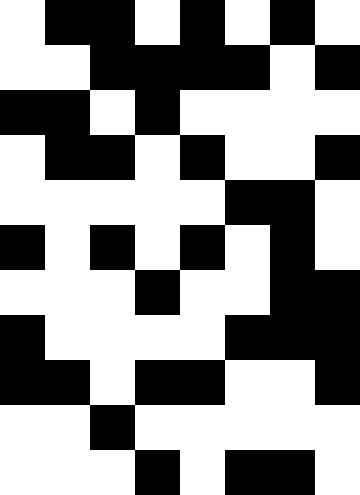[["white", "black", "black", "white", "black", "white", "black", "white"], ["white", "white", "black", "black", "black", "black", "white", "black"], ["black", "black", "white", "black", "white", "white", "white", "white"], ["white", "black", "black", "white", "black", "white", "white", "black"], ["white", "white", "white", "white", "white", "black", "black", "white"], ["black", "white", "black", "white", "black", "white", "black", "white"], ["white", "white", "white", "black", "white", "white", "black", "black"], ["black", "white", "white", "white", "white", "black", "black", "black"], ["black", "black", "white", "black", "black", "white", "white", "black"], ["white", "white", "black", "white", "white", "white", "white", "white"], ["white", "white", "white", "black", "white", "black", "black", "white"]]